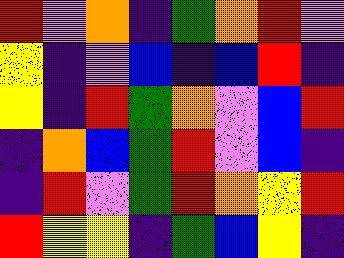[["red", "violet", "orange", "indigo", "green", "orange", "red", "violet"], ["yellow", "indigo", "violet", "blue", "indigo", "blue", "red", "indigo"], ["yellow", "indigo", "red", "green", "orange", "violet", "blue", "red"], ["indigo", "orange", "blue", "green", "red", "violet", "blue", "indigo"], ["indigo", "red", "violet", "green", "red", "orange", "yellow", "red"], ["red", "yellow", "yellow", "indigo", "green", "blue", "yellow", "indigo"]]